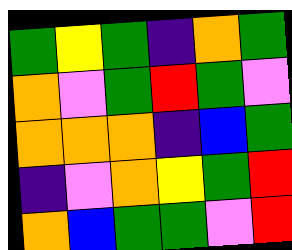[["green", "yellow", "green", "indigo", "orange", "green"], ["orange", "violet", "green", "red", "green", "violet"], ["orange", "orange", "orange", "indigo", "blue", "green"], ["indigo", "violet", "orange", "yellow", "green", "red"], ["orange", "blue", "green", "green", "violet", "red"]]